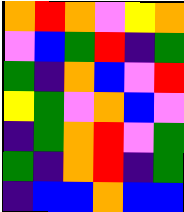[["orange", "red", "orange", "violet", "yellow", "orange"], ["violet", "blue", "green", "red", "indigo", "green"], ["green", "indigo", "orange", "blue", "violet", "red"], ["yellow", "green", "violet", "orange", "blue", "violet"], ["indigo", "green", "orange", "red", "violet", "green"], ["green", "indigo", "orange", "red", "indigo", "green"], ["indigo", "blue", "blue", "orange", "blue", "blue"]]